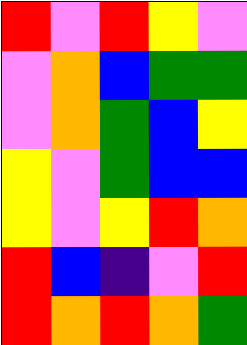[["red", "violet", "red", "yellow", "violet"], ["violet", "orange", "blue", "green", "green"], ["violet", "orange", "green", "blue", "yellow"], ["yellow", "violet", "green", "blue", "blue"], ["yellow", "violet", "yellow", "red", "orange"], ["red", "blue", "indigo", "violet", "red"], ["red", "orange", "red", "orange", "green"]]